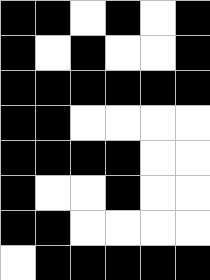[["black", "black", "white", "black", "white", "black"], ["black", "white", "black", "white", "white", "black"], ["black", "black", "black", "black", "black", "black"], ["black", "black", "white", "white", "white", "white"], ["black", "black", "black", "black", "white", "white"], ["black", "white", "white", "black", "white", "white"], ["black", "black", "white", "white", "white", "white"], ["white", "black", "black", "black", "black", "black"]]